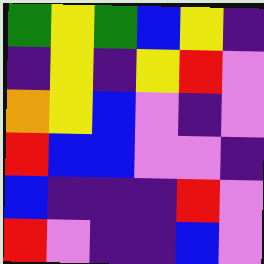[["green", "yellow", "green", "blue", "yellow", "indigo"], ["indigo", "yellow", "indigo", "yellow", "red", "violet"], ["orange", "yellow", "blue", "violet", "indigo", "violet"], ["red", "blue", "blue", "violet", "violet", "indigo"], ["blue", "indigo", "indigo", "indigo", "red", "violet"], ["red", "violet", "indigo", "indigo", "blue", "violet"]]